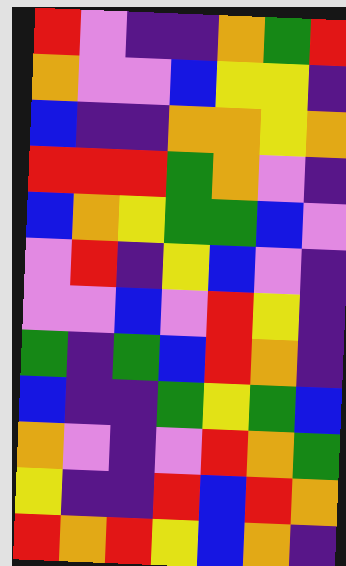[["red", "violet", "indigo", "indigo", "orange", "green", "red"], ["orange", "violet", "violet", "blue", "yellow", "yellow", "indigo"], ["blue", "indigo", "indigo", "orange", "orange", "yellow", "orange"], ["red", "red", "red", "green", "orange", "violet", "indigo"], ["blue", "orange", "yellow", "green", "green", "blue", "violet"], ["violet", "red", "indigo", "yellow", "blue", "violet", "indigo"], ["violet", "violet", "blue", "violet", "red", "yellow", "indigo"], ["green", "indigo", "green", "blue", "red", "orange", "indigo"], ["blue", "indigo", "indigo", "green", "yellow", "green", "blue"], ["orange", "violet", "indigo", "violet", "red", "orange", "green"], ["yellow", "indigo", "indigo", "red", "blue", "red", "orange"], ["red", "orange", "red", "yellow", "blue", "orange", "indigo"]]